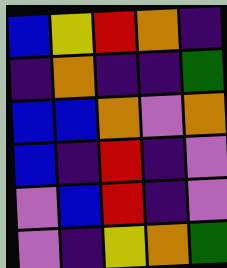[["blue", "yellow", "red", "orange", "indigo"], ["indigo", "orange", "indigo", "indigo", "green"], ["blue", "blue", "orange", "violet", "orange"], ["blue", "indigo", "red", "indigo", "violet"], ["violet", "blue", "red", "indigo", "violet"], ["violet", "indigo", "yellow", "orange", "green"]]